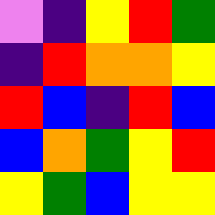[["violet", "indigo", "yellow", "red", "green"], ["indigo", "red", "orange", "orange", "yellow"], ["red", "blue", "indigo", "red", "blue"], ["blue", "orange", "green", "yellow", "red"], ["yellow", "green", "blue", "yellow", "yellow"]]